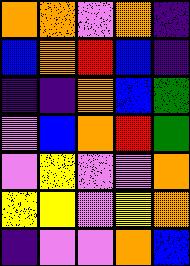[["orange", "orange", "violet", "orange", "indigo"], ["blue", "orange", "red", "blue", "indigo"], ["indigo", "indigo", "orange", "blue", "green"], ["violet", "blue", "orange", "red", "green"], ["violet", "yellow", "violet", "violet", "orange"], ["yellow", "yellow", "violet", "yellow", "orange"], ["indigo", "violet", "violet", "orange", "blue"]]